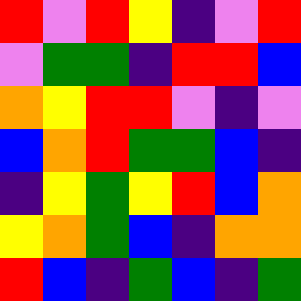[["red", "violet", "red", "yellow", "indigo", "violet", "red"], ["violet", "green", "green", "indigo", "red", "red", "blue"], ["orange", "yellow", "red", "red", "violet", "indigo", "violet"], ["blue", "orange", "red", "green", "green", "blue", "indigo"], ["indigo", "yellow", "green", "yellow", "red", "blue", "orange"], ["yellow", "orange", "green", "blue", "indigo", "orange", "orange"], ["red", "blue", "indigo", "green", "blue", "indigo", "green"]]